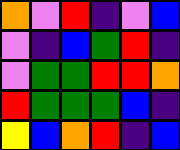[["orange", "violet", "red", "indigo", "violet", "blue"], ["violet", "indigo", "blue", "green", "red", "indigo"], ["violet", "green", "green", "red", "red", "orange"], ["red", "green", "green", "green", "blue", "indigo"], ["yellow", "blue", "orange", "red", "indigo", "blue"]]